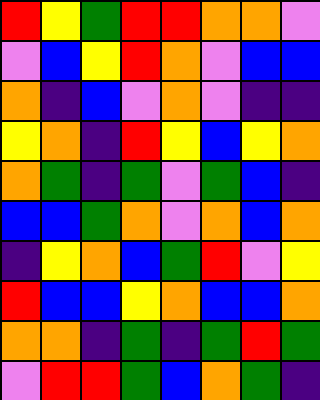[["red", "yellow", "green", "red", "red", "orange", "orange", "violet"], ["violet", "blue", "yellow", "red", "orange", "violet", "blue", "blue"], ["orange", "indigo", "blue", "violet", "orange", "violet", "indigo", "indigo"], ["yellow", "orange", "indigo", "red", "yellow", "blue", "yellow", "orange"], ["orange", "green", "indigo", "green", "violet", "green", "blue", "indigo"], ["blue", "blue", "green", "orange", "violet", "orange", "blue", "orange"], ["indigo", "yellow", "orange", "blue", "green", "red", "violet", "yellow"], ["red", "blue", "blue", "yellow", "orange", "blue", "blue", "orange"], ["orange", "orange", "indigo", "green", "indigo", "green", "red", "green"], ["violet", "red", "red", "green", "blue", "orange", "green", "indigo"]]